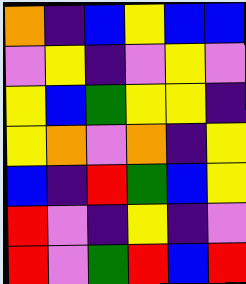[["orange", "indigo", "blue", "yellow", "blue", "blue"], ["violet", "yellow", "indigo", "violet", "yellow", "violet"], ["yellow", "blue", "green", "yellow", "yellow", "indigo"], ["yellow", "orange", "violet", "orange", "indigo", "yellow"], ["blue", "indigo", "red", "green", "blue", "yellow"], ["red", "violet", "indigo", "yellow", "indigo", "violet"], ["red", "violet", "green", "red", "blue", "red"]]